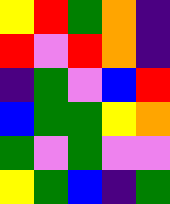[["yellow", "red", "green", "orange", "indigo"], ["red", "violet", "red", "orange", "indigo"], ["indigo", "green", "violet", "blue", "red"], ["blue", "green", "green", "yellow", "orange"], ["green", "violet", "green", "violet", "violet"], ["yellow", "green", "blue", "indigo", "green"]]